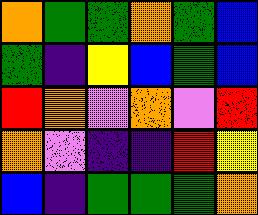[["orange", "green", "green", "orange", "green", "blue"], ["green", "indigo", "yellow", "blue", "green", "blue"], ["red", "orange", "violet", "orange", "violet", "red"], ["orange", "violet", "indigo", "indigo", "red", "yellow"], ["blue", "indigo", "green", "green", "green", "orange"]]